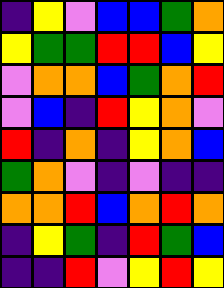[["indigo", "yellow", "violet", "blue", "blue", "green", "orange"], ["yellow", "green", "green", "red", "red", "blue", "yellow"], ["violet", "orange", "orange", "blue", "green", "orange", "red"], ["violet", "blue", "indigo", "red", "yellow", "orange", "violet"], ["red", "indigo", "orange", "indigo", "yellow", "orange", "blue"], ["green", "orange", "violet", "indigo", "violet", "indigo", "indigo"], ["orange", "orange", "red", "blue", "orange", "red", "orange"], ["indigo", "yellow", "green", "indigo", "red", "green", "blue"], ["indigo", "indigo", "red", "violet", "yellow", "red", "yellow"]]